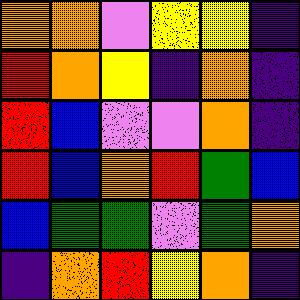[["orange", "orange", "violet", "yellow", "yellow", "indigo"], ["red", "orange", "yellow", "indigo", "orange", "indigo"], ["red", "blue", "violet", "violet", "orange", "indigo"], ["red", "blue", "orange", "red", "green", "blue"], ["blue", "green", "green", "violet", "green", "orange"], ["indigo", "orange", "red", "yellow", "orange", "indigo"]]